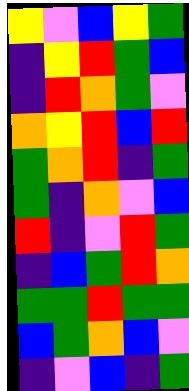[["yellow", "violet", "blue", "yellow", "green"], ["indigo", "yellow", "red", "green", "blue"], ["indigo", "red", "orange", "green", "violet"], ["orange", "yellow", "red", "blue", "red"], ["green", "orange", "red", "indigo", "green"], ["green", "indigo", "orange", "violet", "blue"], ["red", "indigo", "violet", "red", "green"], ["indigo", "blue", "green", "red", "orange"], ["green", "green", "red", "green", "green"], ["blue", "green", "orange", "blue", "violet"], ["indigo", "violet", "blue", "indigo", "green"]]